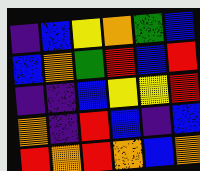[["indigo", "blue", "yellow", "orange", "green", "blue"], ["blue", "orange", "green", "red", "blue", "red"], ["indigo", "indigo", "blue", "yellow", "yellow", "red"], ["orange", "indigo", "red", "blue", "indigo", "blue"], ["red", "orange", "red", "orange", "blue", "orange"]]